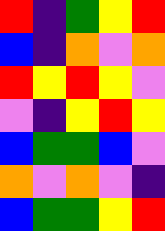[["red", "indigo", "green", "yellow", "red"], ["blue", "indigo", "orange", "violet", "orange"], ["red", "yellow", "red", "yellow", "violet"], ["violet", "indigo", "yellow", "red", "yellow"], ["blue", "green", "green", "blue", "violet"], ["orange", "violet", "orange", "violet", "indigo"], ["blue", "green", "green", "yellow", "red"]]